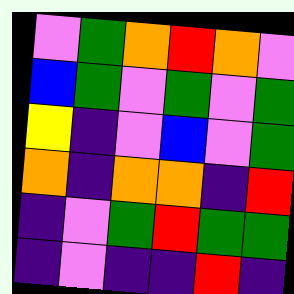[["violet", "green", "orange", "red", "orange", "violet"], ["blue", "green", "violet", "green", "violet", "green"], ["yellow", "indigo", "violet", "blue", "violet", "green"], ["orange", "indigo", "orange", "orange", "indigo", "red"], ["indigo", "violet", "green", "red", "green", "green"], ["indigo", "violet", "indigo", "indigo", "red", "indigo"]]